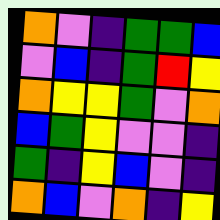[["orange", "violet", "indigo", "green", "green", "blue"], ["violet", "blue", "indigo", "green", "red", "yellow"], ["orange", "yellow", "yellow", "green", "violet", "orange"], ["blue", "green", "yellow", "violet", "violet", "indigo"], ["green", "indigo", "yellow", "blue", "violet", "indigo"], ["orange", "blue", "violet", "orange", "indigo", "yellow"]]